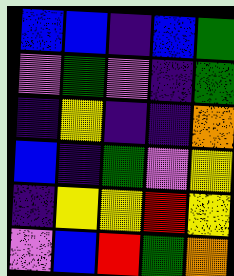[["blue", "blue", "indigo", "blue", "green"], ["violet", "green", "violet", "indigo", "green"], ["indigo", "yellow", "indigo", "indigo", "orange"], ["blue", "indigo", "green", "violet", "yellow"], ["indigo", "yellow", "yellow", "red", "yellow"], ["violet", "blue", "red", "green", "orange"]]